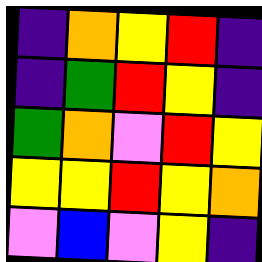[["indigo", "orange", "yellow", "red", "indigo"], ["indigo", "green", "red", "yellow", "indigo"], ["green", "orange", "violet", "red", "yellow"], ["yellow", "yellow", "red", "yellow", "orange"], ["violet", "blue", "violet", "yellow", "indigo"]]